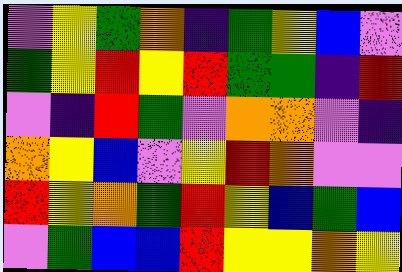[["violet", "yellow", "green", "orange", "indigo", "green", "yellow", "blue", "violet"], ["green", "yellow", "red", "yellow", "red", "green", "green", "indigo", "red"], ["violet", "indigo", "red", "green", "violet", "orange", "orange", "violet", "indigo"], ["orange", "yellow", "blue", "violet", "yellow", "red", "orange", "violet", "violet"], ["red", "yellow", "orange", "green", "red", "yellow", "blue", "green", "blue"], ["violet", "green", "blue", "blue", "red", "yellow", "yellow", "orange", "yellow"]]